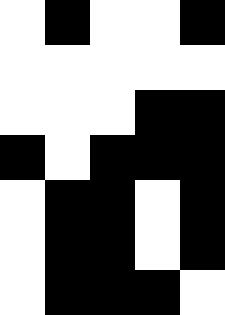[["white", "black", "white", "white", "black"], ["white", "white", "white", "white", "white"], ["white", "white", "white", "black", "black"], ["black", "white", "black", "black", "black"], ["white", "black", "black", "white", "black"], ["white", "black", "black", "white", "black"], ["white", "black", "black", "black", "white"]]